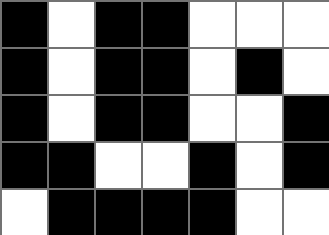[["black", "white", "black", "black", "white", "white", "white"], ["black", "white", "black", "black", "white", "black", "white"], ["black", "white", "black", "black", "white", "white", "black"], ["black", "black", "white", "white", "black", "white", "black"], ["white", "black", "black", "black", "black", "white", "white"]]